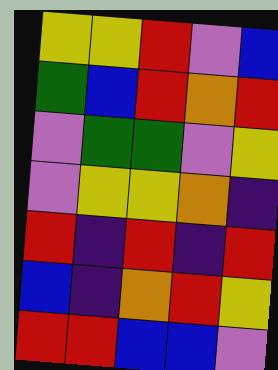[["yellow", "yellow", "red", "violet", "blue"], ["green", "blue", "red", "orange", "red"], ["violet", "green", "green", "violet", "yellow"], ["violet", "yellow", "yellow", "orange", "indigo"], ["red", "indigo", "red", "indigo", "red"], ["blue", "indigo", "orange", "red", "yellow"], ["red", "red", "blue", "blue", "violet"]]